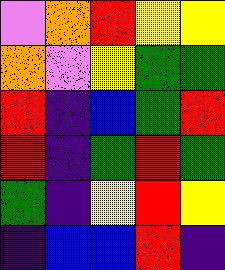[["violet", "orange", "red", "yellow", "yellow"], ["orange", "violet", "yellow", "green", "green"], ["red", "indigo", "blue", "green", "red"], ["red", "indigo", "green", "red", "green"], ["green", "indigo", "yellow", "red", "yellow"], ["indigo", "blue", "blue", "red", "indigo"]]